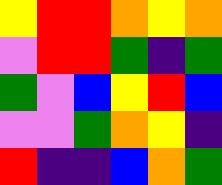[["yellow", "red", "red", "orange", "yellow", "orange"], ["violet", "red", "red", "green", "indigo", "green"], ["green", "violet", "blue", "yellow", "red", "blue"], ["violet", "violet", "green", "orange", "yellow", "indigo"], ["red", "indigo", "indigo", "blue", "orange", "green"]]